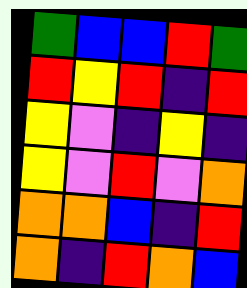[["green", "blue", "blue", "red", "green"], ["red", "yellow", "red", "indigo", "red"], ["yellow", "violet", "indigo", "yellow", "indigo"], ["yellow", "violet", "red", "violet", "orange"], ["orange", "orange", "blue", "indigo", "red"], ["orange", "indigo", "red", "orange", "blue"]]